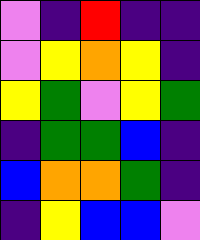[["violet", "indigo", "red", "indigo", "indigo"], ["violet", "yellow", "orange", "yellow", "indigo"], ["yellow", "green", "violet", "yellow", "green"], ["indigo", "green", "green", "blue", "indigo"], ["blue", "orange", "orange", "green", "indigo"], ["indigo", "yellow", "blue", "blue", "violet"]]